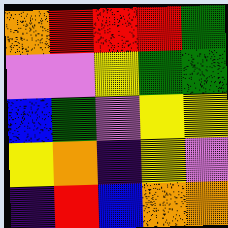[["orange", "red", "red", "red", "green"], ["violet", "violet", "yellow", "green", "green"], ["blue", "green", "violet", "yellow", "yellow"], ["yellow", "orange", "indigo", "yellow", "violet"], ["indigo", "red", "blue", "orange", "orange"]]